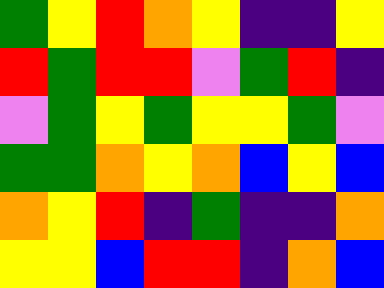[["green", "yellow", "red", "orange", "yellow", "indigo", "indigo", "yellow"], ["red", "green", "red", "red", "violet", "green", "red", "indigo"], ["violet", "green", "yellow", "green", "yellow", "yellow", "green", "violet"], ["green", "green", "orange", "yellow", "orange", "blue", "yellow", "blue"], ["orange", "yellow", "red", "indigo", "green", "indigo", "indigo", "orange"], ["yellow", "yellow", "blue", "red", "red", "indigo", "orange", "blue"]]